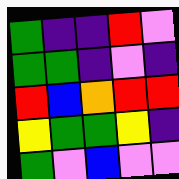[["green", "indigo", "indigo", "red", "violet"], ["green", "green", "indigo", "violet", "indigo"], ["red", "blue", "orange", "red", "red"], ["yellow", "green", "green", "yellow", "indigo"], ["green", "violet", "blue", "violet", "violet"]]